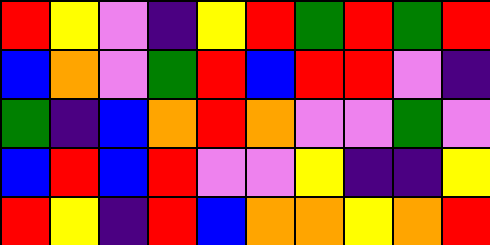[["red", "yellow", "violet", "indigo", "yellow", "red", "green", "red", "green", "red"], ["blue", "orange", "violet", "green", "red", "blue", "red", "red", "violet", "indigo"], ["green", "indigo", "blue", "orange", "red", "orange", "violet", "violet", "green", "violet"], ["blue", "red", "blue", "red", "violet", "violet", "yellow", "indigo", "indigo", "yellow"], ["red", "yellow", "indigo", "red", "blue", "orange", "orange", "yellow", "orange", "red"]]